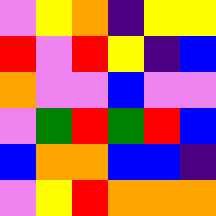[["violet", "yellow", "orange", "indigo", "yellow", "yellow"], ["red", "violet", "red", "yellow", "indigo", "blue"], ["orange", "violet", "violet", "blue", "violet", "violet"], ["violet", "green", "red", "green", "red", "blue"], ["blue", "orange", "orange", "blue", "blue", "indigo"], ["violet", "yellow", "red", "orange", "orange", "orange"]]